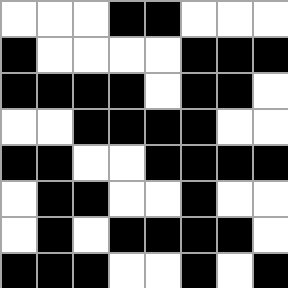[["white", "white", "white", "black", "black", "white", "white", "white"], ["black", "white", "white", "white", "white", "black", "black", "black"], ["black", "black", "black", "black", "white", "black", "black", "white"], ["white", "white", "black", "black", "black", "black", "white", "white"], ["black", "black", "white", "white", "black", "black", "black", "black"], ["white", "black", "black", "white", "white", "black", "white", "white"], ["white", "black", "white", "black", "black", "black", "black", "white"], ["black", "black", "black", "white", "white", "black", "white", "black"]]